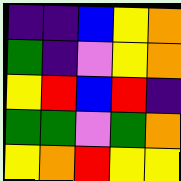[["indigo", "indigo", "blue", "yellow", "orange"], ["green", "indigo", "violet", "yellow", "orange"], ["yellow", "red", "blue", "red", "indigo"], ["green", "green", "violet", "green", "orange"], ["yellow", "orange", "red", "yellow", "yellow"]]